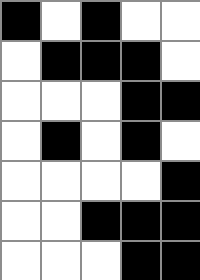[["black", "white", "black", "white", "white"], ["white", "black", "black", "black", "white"], ["white", "white", "white", "black", "black"], ["white", "black", "white", "black", "white"], ["white", "white", "white", "white", "black"], ["white", "white", "black", "black", "black"], ["white", "white", "white", "black", "black"]]